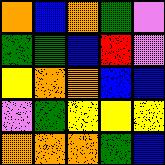[["orange", "blue", "orange", "green", "violet"], ["green", "green", "blue", "red", "violet"], ["yellow", "orange", "orange", "blue", "blue"], ["violet", "green", "yellow", "yellow", "yellow"], ["orange", "orange", "orange", "green", "blue"]]